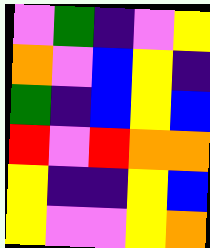[["violet", "green", "indigo", "violet", "yellow"], ["orange", "violet", "blue", "yellow", "indigo"], ["green", "indigo", "blue", "yellow", "blue"], ["red", "violet", "red", "orange", "orange"], ["yellow", "indigo", "indigo", "yellow", "blue"], ["yellow", "violet", "violet", "yellow", "orange"]]